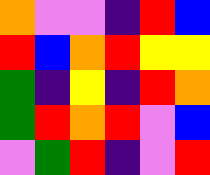[["orange", "violet", "violet", "indigo", "red", "blue"], ["red", "blue", "orange", "red", "yellow", "yellow"], ["green", "indigo", "yellow", "indigo", "red", "orange"], ["green", "red", "orange", "red", "violet", "blue"], ["violet", "green", "red", "indigo", "violet", "red"]]